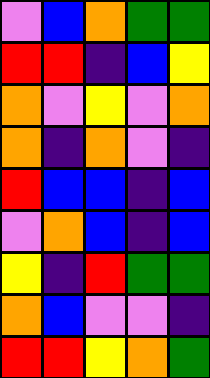[["violet", "blue", "orange", "green", "green"], ["red", "red", "indigo", "blue", "yellow"], ["orange", "violet", "yellow", "violet", "orange"], ["orange", "indigo", "orange", "violet", "indigo"], ["red", "blue", "blue", "indigo", "blue"], ["violet", "orange", "blue", "indigo", "blue"], ["yellow", "indigo", "red", "green", "green"], ["orange", "blue", "violet", "violet", "indigo"], ["red", "red", "yellow", "orange", "green"]]